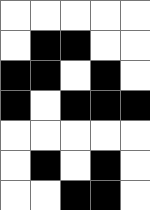[["white", "white", "white", "white", "white"], ["white", "black", "black", "white", "white"], ["black", "black", "white", "black", "white"], ["black", "white", "black", "black", "black"], ["white", "white", "white", "white", "white"], ["white", "black", "white", "black", "white"], ["white", "white", "black", "black", "white"]]